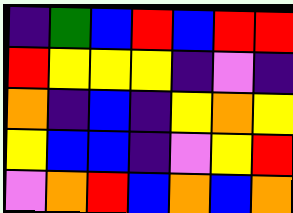[["indigo", "green", "blue", "red", "blue", "red", "red"], ["red", "yellow", "yellow", "yellow", "indigo", "violet", "indigo"], ["orange", "indigo", "blue", "indigo", "yellow", "orange", "yellow"], ["yellow", "blue", "blue", "indigo", "violet", "yellow", "red"], ["violet", "orange", "red", "blue", "orange", "blue", "orange"]]